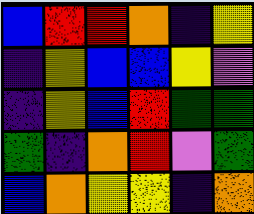[["blue", "red", "red", "orange", "indigo", "yellow"], ["indigo", "yellow", "blue", "blue", "yellow", "violet"], ["indigo", "yellow", "blue", "red", "green", "green"], ["green", "indigo", "orange", "red", "violet", "green"], ["blue", "orange", "yellow", "yellow", "indigo", "orange"]]